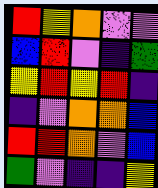[["red", "yellow", "orange", "violet", "violet"], ["blue", "red", "violet", "indigo", "green"], ["yellow", "red", "yellow", "red", "indigo"], ["indigo", "violet", "orange", "orange", "blue"], ["red", "red", "orange", "violet", "blue"], ["green", "violet", "indigo", "indigo", "yellow"]]